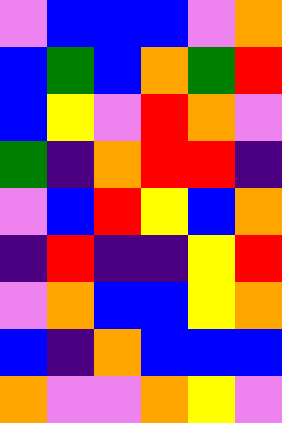[["violet", "blue", "blue", "blue", "violet", "orange"], ["blue", "green", "blue", "orange", "green", "red"], ["blue", "yellow", "violet", "red", "orange", "violet"], ["green", "indigo", "orange", "red", "red", "indigo"], ["violet", "blue", "red", "yellow", "blue", "orange"], ["indigo", "red", "indigo", "indigo", "yellow", "red"], ["violet", "orange", "blue", "blue", "yellow", "orange"], ["blue", "indigo", "orange", "blue", "blue", "blue"], ["orange", "violet", "violet", "orange", "yellow", "violet"]]